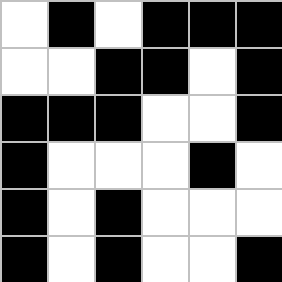[["white", "black", "white", "black", "black", "black"], ["white", "white", "black", "black", "white", "black"], ["black", "black", "black", "white", "white", "black"], ["black", "white", "white", "white", "black", "white"], ["black", "white", "black", "white", "white", "white"], ["black", "white", "black", "white", "white", "black"]]